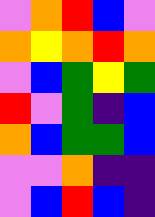[["violet", "orange", "red", "blue", "violet"], ["orange", "yellow", "orange", "red", "orange"], ["violet", "blue", "green", "yellow", "green"], ["red", "violet", "green", "indigo", "blue"], ["orange", "blue", "green", "green", "blue"], ["violet", "violet", "orange", "indigo", "indigo"], ["violet", "blue", "red", "blue", "indigo"]]